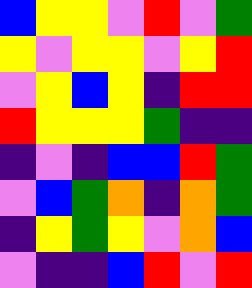[["blue", "yellow", "yellow", "violet", "red", "violet", "green"], ["yellow", "violet", "yellow", "yellow", "violet", "yellow", "red"], ["violet", "yellow", "blue", "yellow", "indigo", "red", "red"], ["red", "yellow", "yellow", "yellow", "green", "indigo", "indigo"], ["indigo", "violet", "indigo", "blue", "blue", "red", "green"], ["violet", "blue", "green", "orange", "indigo", "orange", "green"], ["indigo", "yellow", "green", "yellow", "violet", "orange", "blue"], ["violet", "indigo", "indigo", "blue", "red", "violet", "red"]]